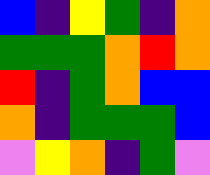[["blue", "indigo", "yellow", "green", "indigo", "orange"], ["green", "green", "green", "orange", "red", "orange"], ["red", "indigo", "green", "orange", "blue", "blue"], ["orange", "indigo", "green", "green", "green", "blue"], ["violet", "yellow", "orange", "indigo", "green", "violet"]]